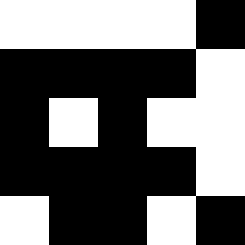[["white", "white", "white", "white", "black"], ["black", "black", "black", "black", "white"], ["black", "white", "black", "white", "white"], ["black", "black", "black", "black", "white"], ["white", "black", "black", "white", "black"]]